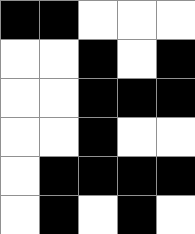[["black", "black", "white", "white", "white"], ["white", "white", "black", "white", "black"], ["white", "white", "black", "black", "black"], ["white", "white", "black", "white", "white"], ["white", "black", "black", "black", "black"], ["white", "black", "white", "black", "white"]]